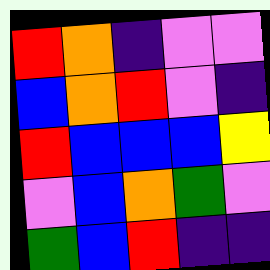[["red", "orange", "indigo", "violet", "violet"], ["blue", "orange", "red", "violet", "indigo"], ["red", "blue", "blue", "blue", "yellow"], ["violet", "blue", "orange", "green", "violet"], ["green", "blue", "red", "indigo", "indigo"]]